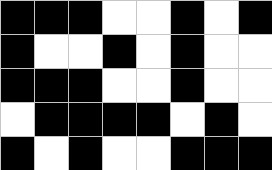[["black", "black", "black", "white", "white", "black", "white", "black"], ["black", "white", "white", "black", "white", "black", "white", "white"], ["black", "black", "black", "white", "white", "black", "white", "white"], ["white", "black", "black", "black", "black", "white", "black", "white"], ["black", "white", "black", "white", "white", "black", "black", "black"]]